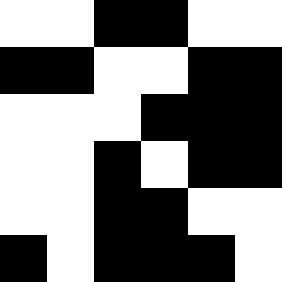[["white", "white", "black", "black", "white", "white"], ["black", "black", "white", "white", "black", "black"], ["white", "white", "white", "black", "black", "black"], ["white", "white", "black", "white", "black", "black"], ["white", "white", "black", "black", "white", "white"], ["black", "white", "black", "black", "black", "white"]]